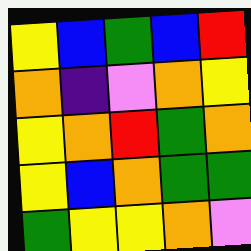[["yellow", "blue", "green", "blue", "red"], ["orange", "indigo", "violet", "orange", "yellow"], ["yellow", "orange", "red", "green", "orange"], ["yellow", "blue", "orange", "green", "green"], ["green", "yellow", "yellow", "orange", "violet"]]